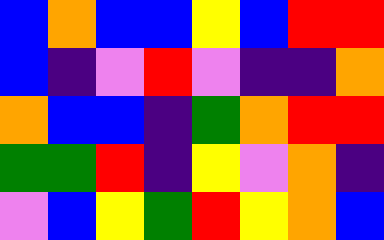[["blue", "orange", "blue", "blue", "yellow", "blue", "red", "red"], ["blue", "indigo", "violet", "red", "violet", "indigo", "indigo", "orange"], ["orange", "blue", "blue", "indigo", "green", "orange", "red", "red"], ["green", "green", "red", "indigo", "yellow", "violet", "orange", "indigo"], ["violet", "blue", "yellow", "green", "red", "yellow", "orange", "blue"]]